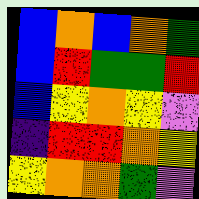[["blue", "orange", "blue", "orange", "green"], ["blue", "red", "green", "green", "red"], ["blue", "yellow", "orange", "yellow", "violet"], ["indigo", "red", "red", "orange", "yellow"], ["yellow", "orange", "orange", "green", "violet"]]